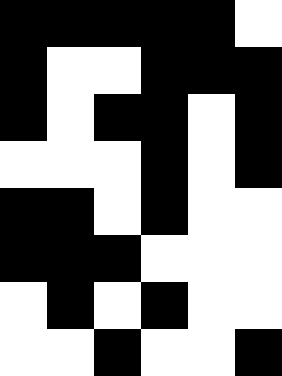[["black", "black", "black", "black", "black", "white"], ["black", "white", "white", "black", "black", "black"], ["black", "white", "black", "black", "white", "black"], ["white", "white", "white", "black", "white", "black"], ["black", "black", "white", "black", "white", "white"], ["black", "black", "black", "white", "white", "white"], ["white", "black", "white", "black", "white", "white"], ["white", "white", "black", "white", "white", "black"]]